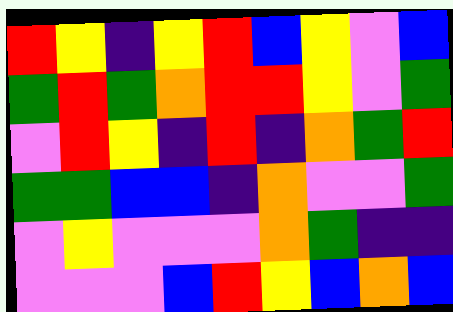[["red", "yellow", "indigo", "yellow", "red", "blue", "yellow", "violet", "blue"], ["green", "red", "green", "orange", "red", "red", "yellow", "violet", "green"], ["violet", "red", "yellow", "indigo", "red", "indigo", "orange", "green", "red"], ["green", "green", "blue", "blue", "indigo", "orange", "violet", "violet", "green"], ["violet", "yellow", "violet", "violet", "violet", "orange", "green", "indigo", "indigo"], ["violet", "violet", "violet", "blue", "red", "yellow", "blue", "orange", "blue"]]